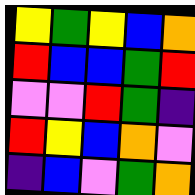[["yellow", "green", "yellow", "blue", "orange"], ["red", "blue", "blue", "green", "red"], ["violet", "violet", "red", "green", "indigo"], ["red", "yellow", "blue", "orange", "violet"], ["indigo", "blue", "violet", "green", "orange"]]